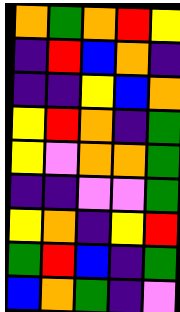[["orange", "green", "orange", "red", "yellow"], ["indigo", "red", "blue", "orange", "indigo"], ["indigo", "indigo", "yellow", "blue", "orange"], ["yellow", "red", "orange", "indigo", "green"], ["yellow", "violet", "orange", "orange", "green"], ["indigo", "indigo", "violet", "violet", "green"], ["yellow", "orange", "indigo", "yellow", "red"], ["green", "red", "blue", "indigo", "green"], ["blue", "orange", "green", "indigo", "violet"]]